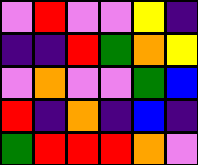[["violet", "red", "violet", "violet", "yellow", "indigo"], ["indigo", "indigo", "red", "green", "orange", "yellow"], ["violet", "orange", "violet", "violet", "green", "blue"], ["red", "indigo", "orange", "indigo", "blue", "indigo"], ["green", "red", "red", "red", "orange", "violet"]]